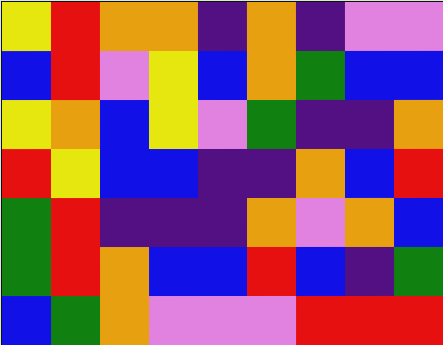[["yellow", "red", "orange", "orange", "indigo", "orange", "indigo", "violet", "violet"], ["blue", "red", "violet", "yellow", "blue", "orange", "green", "blue", "blue"], ["yellow", "orange", "blue", "yellow", "violet", "green", "indigo", "indigo", "orange"], ["red", "yellow", "blue", "blue", "indigo", "indigo", "orange", "blue", "red"], ["green", "red", "indigo", "indigo", "indigo", "orange", "violet", "orange", "blue"], ["green", "red", "orange", "blue", "blue", "red", "blue", "indigo", "green"], ["blue", "green", "orange", "violet", "violet", "violet", "red", "red", "red"]]